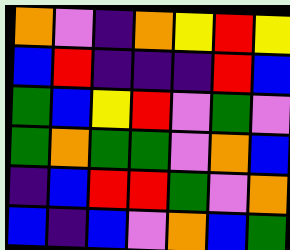[["orange", "violet", "indigo", "orange", "yellow", "red", "yellow"], ["blue", "red", "indigo", "indigo", "indigo", "red", "blue"], ["green", "blue", "yellow", "red", "violet", "green", "violet"], ["green", "orange", "green", "green", "violet", "orange", "blue"], ["indigo", "blue", "red", "red", "green", "violet", "orange"], ["blue", "indigo", "blue", "violet", "orange", "blue", "green"]]